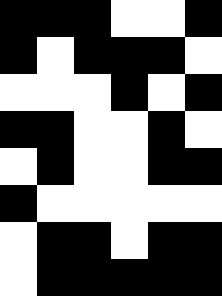[["black", "black", "black", "white", "white", "black"], ["black", "white", "black", "black", "black", "white"], ["white", "white", "white", "black", "white", "black"], ["black", "black", "white", "white", "black", "white"], ["white", "black", "white", "white", "black", "black"], ["black", "white", "white", "white", "white", "white"], ["white", "black", "black", "white", "black", "black"], ["white", "black", "black", "black", "black", "black"]]